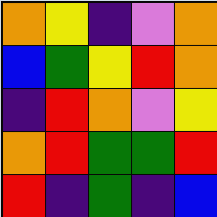[["orange", "yellow", "indigo", "violet", "orange"], ["blue", "green", "yellow", "red", "orange"], ["indigo", "red", "orange", "violet", "yellow"], ["orange", "red", "green", "green", "red"], ["red", "indigo", "green", "indigo", "blue"]]